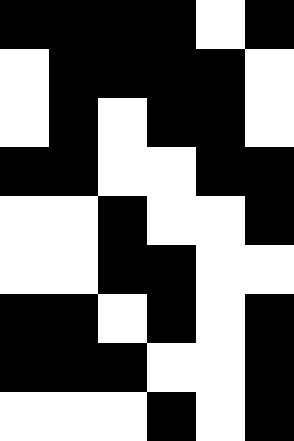[["black", "black", "black", "black", "white", "black"], ["white", "black", "black", "black", "black", "white"], ["white", "black", "white", "black", "black", "white"], ["black", "black", "white", "white", "black", "black"], ["white", "white", "black", "white", "white", "black"], ["white", "white", "black", "black", "white", "white"], ["black", "black", "white", "black", "white", "black"], ["black", "black", "black", "white", "white", "black"], ["white", "white", "white", "black", "white", "black"]]